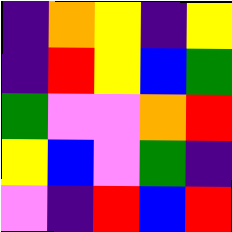[["indigo", "orange", "yellow", "indigo", "yellow"], ["indigo", "red", "yellow", "blue", "green"], ["green", "violet", "violet", "orange", "red"], ["yellow", "blue", "violet", "green", "indigo"], ["violet", "indigo", "red", "blue", "red"]]